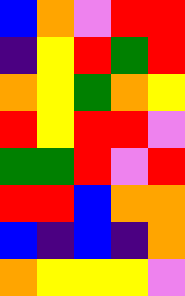[["blue", "orange", "violet", "red", "red"], ["indigo", "yellow", "red", "green", "red"], ["orange", "yellow", "green", "orange", "yellow"], ["red", "yellow", "red", "red", "violet"], ["green", "green", "red", "violet", "red"], ["red", "red", "blue", "orange", "orange"], ["blue", "indigo", "blue", "indigo", "orange"], ["orange", "yellow", "yellow", "yellow", "violet"]]